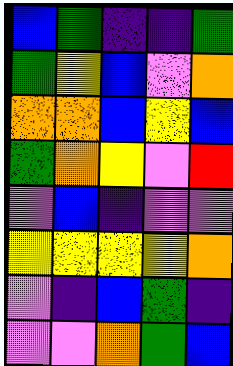[["blue", "green", "indigo", "indigo", "green"], ["green", "yellow", "blue", "violet", "orange"], ["orange", "orange", "blue", "yellow", "blue"], ["green", "orange", "yellow", "violet", "red"], ["violet", "blue", "indigo", "violet", "violet"], ["yellow", "yellow", "yellow", "yellow", "orange"], ["violet", "indigo", "blue", "green", "indigo"], ["violet", "violet", "orange", "green", "blue"]]